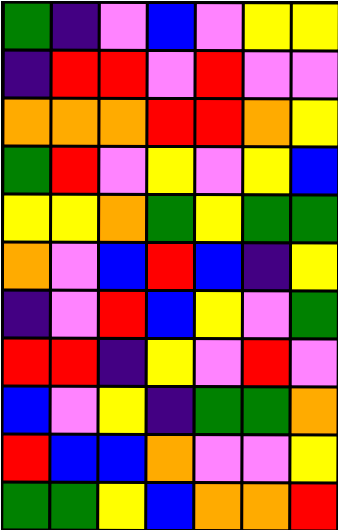[["green", "indigo", "violet", "blue", "violet", "yellow", "yellow"], ["indigo", "red", "red", "violet", "red", "violet", "violet"], ["orange", "orange", "orange", "red", "red", "orange", "yellow"], ["green", "red", "violet", "yellow", "violet", "yellow", "blue"], ["yellow", "yellow", "orange", "green", "yellow", "green", "green"], ["orange", "violet", "blue", "red", "blue", "indigo", "yellow"], ["indigo", "violet", "red", "blue", "yellow", "violet", "green"], ["red", "red", "indigo", "yellow", "violet", "red", "violet"], ["blue", "violet", "yellow", "indigo", "green", "green", "orange"], ["red", "blue", "blue", "orange", "violet", "violet", "yellow"], ["green", "green", "yellow", "blue", "orange", "orange", "red"]]